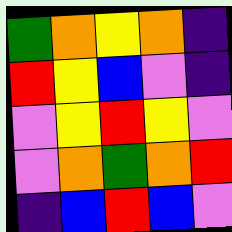[["green", "orange", "yellow", "orange", "indigo"], ["red", "yellow", "blue", "violet", "indigo"], ["violet", "yellow", "red", "yellow", "violet"], ["violet", "orange", "green", "orange", "red"], ["indigo", "blue", "red", "blue", "violet"]]